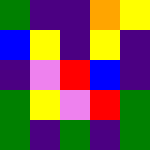[["green", "indigo", "indigo", "orange", "yellow"], ["blue", "yellow", "indigo", "yellow", "indigo"], ["indigo", "violet", "red", "blue", "indigo"], ["green", "yellow", "violet", "red", "green"], ["green", "indigo", "green", "indigo", "green"]]